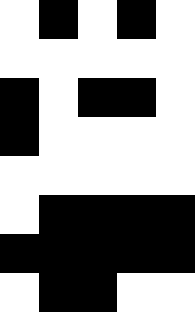[["white", "black", "white", "black", "white"], ["white", "white", "white", "white", "white"], ["black", "white", "black", "black", "white"], ["black", "white", "white", "white", "white"], ["white", "white", "white", "white", "white"], ["white", "black", "black", "black", "black"], ["black", "black", "black", "black", "black"], ["white", "black", "black", "white", "white"]]